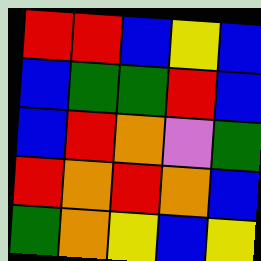[["red", "red", "blue", "yellow", "blue"], ["blue", "green", "green", "red", "blue"], ["blue", "red", "orange", "violet", "green"], ["red", "orange", "red", "orange", "blue"], ["green", "orange", "yellow", "blue", "yellow"]]